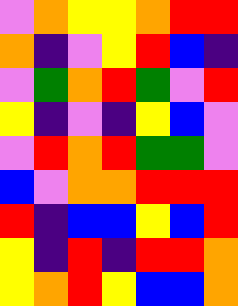[["violet", "orange", "yellow", "yellow", "orange", "red", "red"], ["orange", "indigo", "violet", "yellow", "red", "blue", "indigo"], ["violet", "green", "orange", "red", "green", "violet", "red"], ["yellow", "indigo", "violet", "indigo", "yellow", "blue", "violet"], ["violet", "red", "orange", "red", "green", "green", "violet"], ["blue", "violet", "orange", "orange", "red", "red", "red"], ["red", "indigo", "blue", "blue", "yellow", "blue", "red"], ["yellow", "indigo", "red", "indigo", "red", "red", "orange"], ["yellow", "orange", "red", "yellow", "blue", "blue", "orange"]]